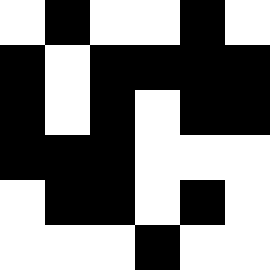[["white", "black", "white", "white", "black", "white"], ["black", "white", "black", "black", "black", "black"], ["black", "white", "black", "white", "black", "black"], ["black", "black", "black", "white", "white", "white"], ["white", "black", "black", "white", "black", "white"], ["white", "white", "white", "black", "white", "white"]]